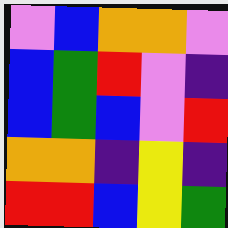[["violet", "blue", "orange", "orange", "violet"], ["blue", "green", "red", "violet", "indigo"], ["blue", "green", "blue", "violet", "red"], ["orange", "orange", "indigo", "yellow", "indigo"], ["red", "red", "blue", "yellow", "green"]]